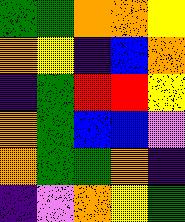[["green", "green", "orange", "orange", "yellow"], ["orange", "yellow", "indigo", "blue", "orange"], ["indigo", "green", "red", "red", "yellow"], ["orange", "green", "blue", "blue", "violet"], ["orange", "green", "green", "orange", "indigo"], ["indigo", "violet", "orange", "yellow", "green"]]